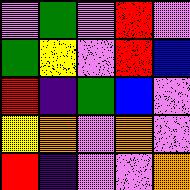[["violet", "green", "violet", "red", "violet"], ["green", "yellow", "violet", "red", "blue"], ["red", "indigo", "green", "blue", "violet"], ["yellow", "orange", "violet", "orange", "violet"], ["red", "indigo", "violet", "violet", "orange"]]